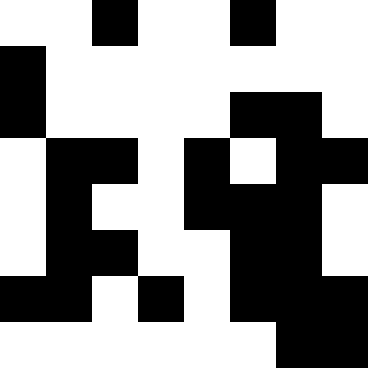[["white", "white", "black", "white", "white", "black", "white", "white"], ["black", "white", "white", "white", "white", "white", "white", "white"], ["black", "white", "white", "white", "white", "black", "black", "white"], ["white", "black", "black", "white", "black", "white", "black", "black"], ["white", "black", "white", "white", "black", "black", "black", "white"], ["white", "black", "black", "white", "white", "black", "black", "white"], ["black", "black", "white", "black", "white", "black", "black", "black"], ["white", "white", "white", "white", "white", "white", "black", "black"]]